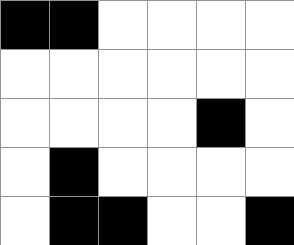[["black", "black", "white", "white", "white", "white"], ["white", "white", "white", "white", "white", "white"], ["white", "white", "white", "white", "black", "white"], ["white", "black", "white", "white", "white", "white"], ["white", "black", "black", "white", "white", "black"]]